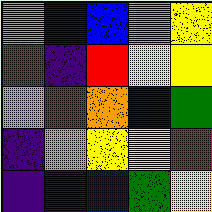[["orange", "blue", "blue", "violet", "yellow"], ["green", "indigo", "red", "yellow", "yellow"], ["violet", "green", "orange", "blue", "green"], ["indigo", "orange", "yellow", "yellow", "red"], ["indigo", "indigo", "blue", "green", "yellow"]]